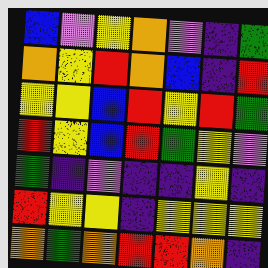[["blue", "violet", "yellow", "orange", "violet", "indigo", "green"], ["orange", "yellow", "red", "orange", "blue", "indigo", "red"], ["yellow", "yellow", "blue", "red", "yellow", "red", "green"], ["red", "yellow", "blue", "red", "green", "yellow", "violet"], ["green", "indigo", "violet", "indigo", "indigo", "yellow", "indigo"], ["red", "yellow", "yellow", "indigo", "yellow", "yellow", "yellow"], ["orange", "green", "orange", "red", "red", "orange", "indigo"]]